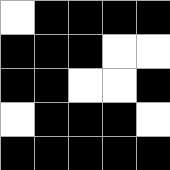[["white", "black", "black", "black", "black"], ["black", "black", "black", "white", "white"], ["black", "black", "white", "white", "black"], ["white", "black", "black", "black", "white"], ["black", "black", "black", "black", "black"]]